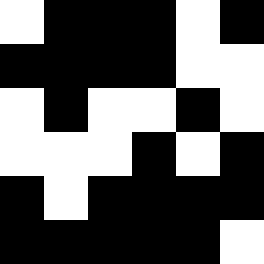[["white", "black", "black", "black", "white", "black"], ["black", "black", "black", "black", "white", "white"], ["white", "black", "white", "white", "black", "white"], ["white", "white", "white", "black", "white", "black"], ["black", "white", "black", "black", "black", "black"], ["black", "black", "black", "black", "black", "white"]]